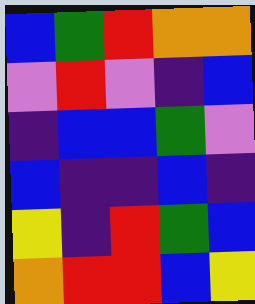[["blue", "green", "red", "orange", "orange"], ["violet", "red", "violet", "indigo", "blue"], ["indigo", "blue", "blue", "green", "violet"], ["blue", "indigo", "indigo", "blue", "indigo"], ["yellow", "indigo", "red", "green", "blue"], ["orange", "red", "red", "blue", "yellow"]]